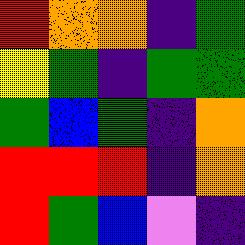[["red", "orange", "orange", "indigo", "green"], ["yellow", "green", "indigo", "green", "green"], ["green", "blue", "green", "indigo", "orange"], ["red", "red", "red", "indigo", "orange"], ["red", "green", "blue", "violet", "indigo"]]